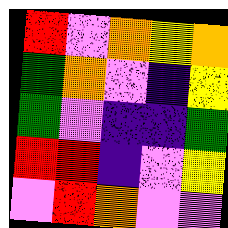[["red", "violet", "orange", "yellow", "orange"], ["green", "orange", "violet", "indigo", "yellow"], ["green", "violet", "indigo", "indigo", "green"], ["red", "red", "indigo", "violet", "yellow"], ["violet", "red", "orange", "violet", "violet"]]